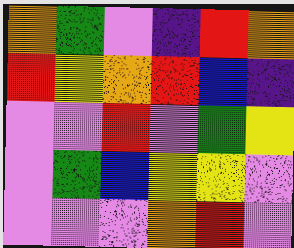[["orange", "green", "violet", "indigo", "red", "orange"], ["red", "yellow", "orange", "red", "blue", "indigo"], ["violet", "violet", "red", "violet", "green", "yellow"], ["violet", "green", "blue", "yellow", "yellow", "violet"], ["violet", "violet", "violet", "orange", "red", "violet"]]